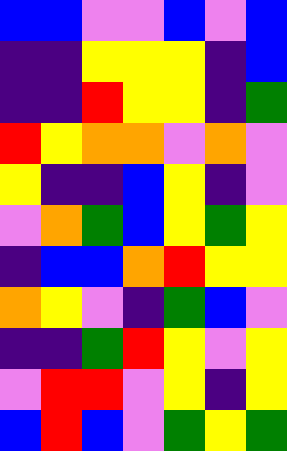[["blue", "blue", "violet", "violet", "blue", "violet", "blue"], ["indigo", "indigo", "yellow", "yellow", "yellow", "indigo", "blue"], ["indigo", "indigo", "red", "yellow", "yellow", "indigo", "green"], ["red", "yellow", "orange", "orange", "violet", "orange", "violet"], ["yellow", "indigo", "indigo", "blue", "yellow", "indigo", "violet"], ["violet", "orange", "green", "blue", "yellow", "green", "yellow"], ["indigo", "blue", "blue", "orange", "red", "yellow", "yellow"], ["orange", "yellow", "violet", "indigo", "green", "blue", "violet"], ["indigo", "indigo", "green", "red", "yellow", "violet", "yellow"], ["violet", "red", "red", "violet", "yellow", "indigo", "yellow"], ["blue", "red", "blue", "violet", "green", "yellow", "green"]]